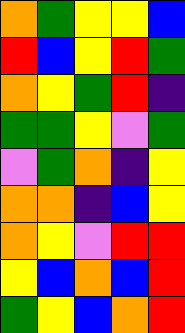[["orange", "green", "yellow", "yellow", "blue"], ["red", "blue", "yellow", "red", "green"], ["orange", "yellow", "green", "red", "indigo"], ["green", "green", "yellow", "violet", "green"], ["violet", "green", "orange", "indigo", "yellow"], ["orange", "orange", "indigo", "blue", "yellow"], ["orange", "yellow", "violet", "red", "red"], ["yellow", "blue", "orange", "blue", "red"], ["green", "yellow", "blue", "orange", "red"]]